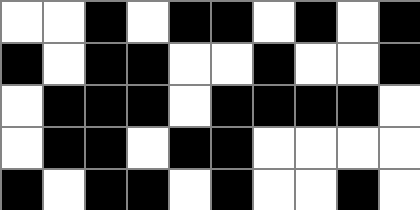[["white", "white", "black", "white", "black", "black", "white", "black", "white", "black"], ["black", "white", "black", "black", "white", "white", "black", "white", "white", "black"], ["white", "black", "black", "black", "white", "black", "black", "black", "black", "white"], ["white", "black", "black", "white", "black", "black", "white", "white", "white", "white"], ["black", "white", "black", "black", "white", "black", "white", "white", "black", "white"]]